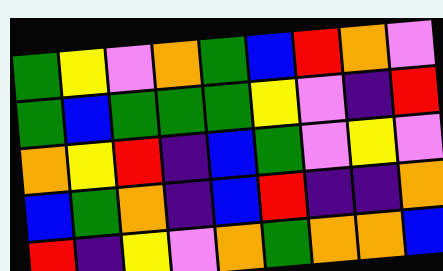[["green", "yellow", "violet", "orange", "green", "blue", "red", "orange", "violet"], ["green", "blue", "green", "green", "green", "yellow", "violet", "indigo", "red"], ["orange", "yellow", "red", "indigo", "blue", "green", "violet", "yellow", "violet"], ["blue", "green", "orange", "indigo", "blue", "red", "indigo", "indigo", "orange"], ["red", "indigo", "yellow", "violet", "orange", "green", "orange", "orange", "blue"]]